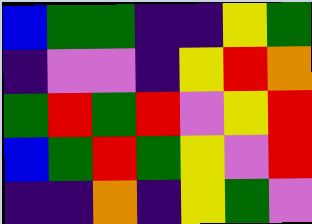[["blue", "green", "green", "indigo", "indigo", "yellow", "green"], ["indigo", "violet", "violet", "indigo", "yellow", "red", "orange"], ["green", "red", "green", "red", "violet", "yellow", "red"], ["blue", "green", "red", "green", "yellow", "violet", "red"], ["indigo", "indigo", "orange", "indigo", "yellow", "green", "violet"]]